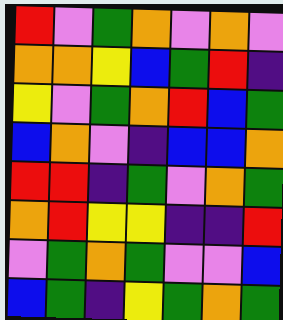[["red", "violet", "green", "orange", "violet", "orange", "violet"], ["orange", "orange", "yellow", "blue", "green", "red", "indigo"], ["yellow", "violet", "green", "orange", "red", "blue", "green"], ["blue", "orange", "violet", "indigo", "blue", "blue", "orange"], ["red", "red", "indigo", "green", "violet", "orange", "green"], ["orange", "red", "yellow", "yellow", "indigo", "indigo", "red"], ["violet", "green", "orange", "green", "violet", "violet", "blue"], ["blue", "green", "indigo", "yellow", "green", "orange", "green"]]